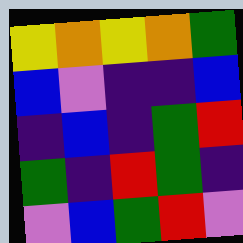[["yellow", "orange", "yellow", "orange", "green"], ["blue", "violet", "indigo", "indigo", "blue"], ["indigo", "blue", "indigo", "green", "red"], ["green", "indigo", "red", "green", "indigo"], ["violet", "blue", "green", "red", "violet"]]